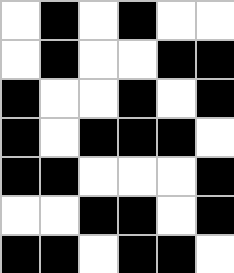[["white", "black", "white", "black", "white", "white"], ["white", "black", "white", "white", "black", "black"], ["black", "white", "white", "black", "white", "black"], ["black", "white", "black", "black", "black", "white"], ["black", "black", "white", "white", "white", "black"], ["white", "white", "black", "black", "white", "black"], ["black", "black", "white", "black", "black", "white"]]